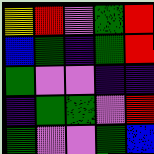[["yellow", "red", "violet", "green", "red"], ["blue", "green", "indigo", "green", "red"], ["green", "violet", "violet", "indigo", "indigo"], ["indigo", "green", "green", "violet", "red"], ["green", "violet", "violet", "green", "blue"]]